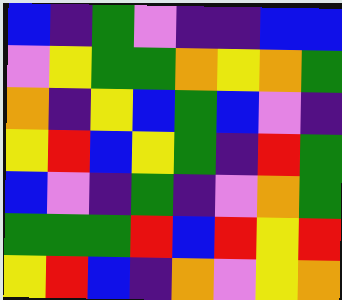[["blue", "indigo", "green", "violet", "indigo", "indigo", "blue", "blue"], ["violet", "yellow", "green", "green", "orange", "yellow", "orange", "green"], ["orange", "indigo", "yellow", "blue", "green", "blue", "violet", "indigo"], ["yellow", "red", "blue", "yellow", "green", "indigo", "red", "green"], ["blue", "violet", "indigo", "green", "indigo", "violet", "orange", "green"], ["green", "green", "green", "red", "blue", "red", "yellow", "red"], ["yellow", "red", "blue", "indigo", "orange", "violet", "yellow", "orange"]]